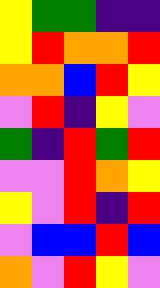[["yellow", "green", "green", "indigo", "indigo"], ["yellow", "red", "orange", "orange", "red"], ["orange", "orange", "blue", "red", "yellow"], ["violet", "red", "indigo", "yellow", "violet"], ["green", "indigo", "red", "green", "red"], ["violet", "violet", "red", "orange", "yellow"], ["yellow", "violet", "red", "indigo", "red"], ["violet", "blue", "blue", "red", "blue"], ["orange", "violet", "red", "yellow", "violet"]]